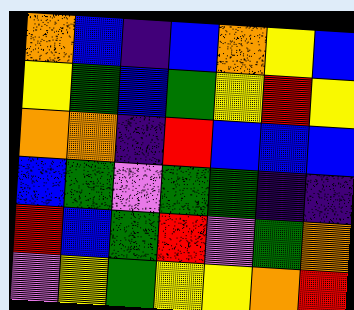[["orange", "blue", "indigo", "blue", "orange", "yellow", "blue"], ["yellow", "green", "blue", "green", "yellow", "red", "yellow"], ["orange", "orange", "indigo", "red", "blue", "blue", "blue"], ["blue", "green", "violet", "green", "green", "indigo", "indigo"], ["red", "blue", "green", "red", "violet", "green", "orange"], ["violet", "yellow", "green", "yellow", "yellow", "orange", "red"]]